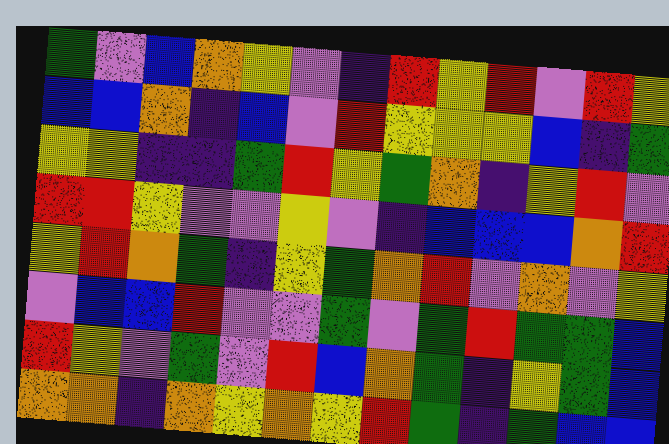[["green", "violet", "blue", "orange", "yellow", "violet", "indigo", "red", "yellow", "red", "violet", "red", "yellow"], ["blue", "blue", "orange", "indigo", "blue", "violet", "red", "yellow", "yellow", "yellow", "blue", "indigo", "green"], ["yellow", "yellow", "indigo", "indigo", "green", "red", "yellow", "green", "orange", "indigo", "yellow", "red", "violet"], ["red", "red", "yellow", "violet", "violet", "yellow", "violet", "indigo", "blue", "blue", "blue", "orange", "red"], ["yellow", "red", "orange", "green", "indigo", "yellow", "green", "orange", "red", "violet", "orange", "violet", "yellow"], ["violet", "blue", "blue", "red", "violet", "violet", "green", "violet", "green", "red", "green", "green", "blue"], ["red", "yellow", "violet", "green", "violet", "red", "blue", "orange", "green", "indigo", "yellow", "green", "blue"], ["orange", "orange", "indigo", "orange", "yellow", "orange", "yellow", "red", "green", "indigo", "green", "blue", "blue"]]